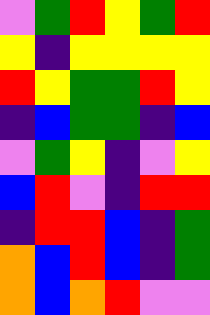[["violet", "green", "red", "yellow", "green", "red"], ["yellow", "indigo", "yellow", "yellow", "yellow", "yellow"], ["red", "yellow", "green", "green", "red", "yellow"], ["indigo", "blue", "green", "green", "indigo", "blue"], ["violet", "green", "yellow", "indigo", "violet", "yellow"], ["blue", "red", "violet", "indigo", "red", "red"], ["indigo", "red", "red", "blue", "indigo", "green"], ["orange", "blue", "red", "blue", "indigo", "green"], ["orange", "blue", "orange", "red", "violet", "violet"]]